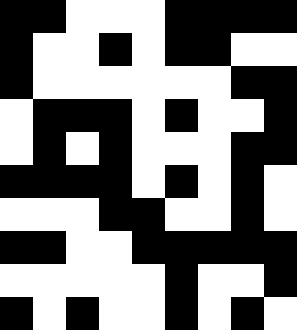[["black", "black", "white", "white", "white", "black", "black", "black", "black"], ["black", "white", "white", "black", "white", "black", "black", "white", "white"], ["black", "white", "white", "white", "white", "white", "white", "black", "black"], ["white", "black", "black", "black", "white", "black", "white", "white", "black"], ["white", "black", "white", "black", "white", "white", "white", "black", "black"], ["black", "black", "black", "black", "white", "black", "white", "black", "white"], ["white", "white", "white", "black", "black", "white", "white", "black", "white"], ["black", "black", "white", "white", "black", "black", "black", "black", "black"], ["white", "white", "white", "white", "white", "black", "white", "white", "black"], ["black", "white", "black", "white", "white", "black", "white", "black", "white"]]